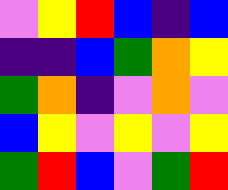[["violet", "yellow", "red", "blue", "indigo", "blue"], ["indigo", "indigo", "blue", "green", "orange", "yellow"], ["green", "orange", "indigo", "violet", "orange", "violet"], ["blue", "yellow", "violet", "yellow", "violet", "yellow"], ["green", "red", "blue", "violet", "green", "red"]]